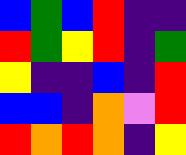[["blue", "green", "blue", "red", "indigo", "indigo"], ["red", "green", "yellow", "red", "indigo", "green"], ["yellow", "indigo", "indigo", "blue", "indigo", "red"], ["blue", "blue", "indigo", "orange", "violet", "red"], ["red", "orange", "red", "orange", "indigo", "yellow"]]